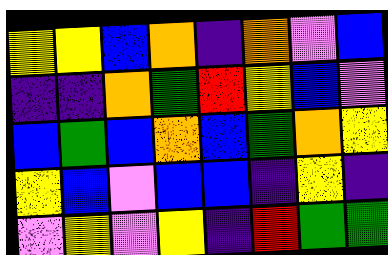[["yellow", "yellow", "blue", "orange", "indigo", "orange", "violet", "blue"], ["indigo", "indigo", "orange", "green", "red", "yellow", "blue", "violet"], ["blue", "green", "blue", "orange", "blue", "green", "orange", "yellow"], ["yellow", "blue", "violet", "blue", "blue", "indigo", "yellow", "indigo"], ["violet", "yellow", "violet", "yellow", "indigo", "red", "green", "green"]]